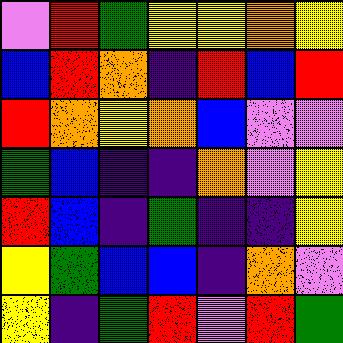[["violet", "red", "green", "yellow", "yellow", "orange", "yellow"], ["blue", "red", "orange", "indigo", "red", "blue", "red"], ["red", "orange", "yellow", "orange", "blue", "violet", "violet"], ["green", "blue", "indigo", "indigo", "orange", "violet", "yellow"], ["red", "blue", "indigo", "green", "indigo", "indigo", "yellow"], ["yellow", "green", "blue", "blue", "indigo", "orange", "violet"], ["yellow", "indigo", "green", "red", "violet", "red", "green"]]